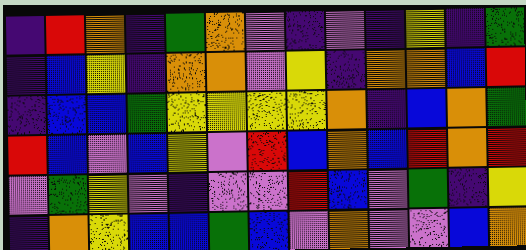[["indigo", "red", "orange", "indigo", "green", "orange", "violet", "indigo", "violet", "indigo", "yellow", "indigo", "green"], ["indigo", "blue", "yellow", "indigo", "orange", "orange", "violet", "yellow", "indigo", "orange", "orange", "blue", "red"], ["indigo", "blue", "blue", "green", "yellow", "yellow", "yellow", "yellow", "orange", "indigo", "blue", "orange", "green"], ["red", "blue", "violet", "blue", "yellow", "violet", "red", "blue", "orange", "blue", "red", "orange", "red"], ["violet", "green", "yellow", "violet", "indigo", "violet", "violet", "red", "blue", "violet", "green", "indigo", "yellow"], ["indigo", "orange", "yellow", "blue", "blue", "green", "blue", "violet", "orange", "violet", "violet", "blue", "orange"]]